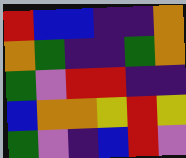[["red", "blue", "blue", "indigo", "indigo", "orange"], ["orange", "green", "indigo", "indigo", "green", "orange"], ["green", "violet", "red", "red", "indigo", "indigo"], ["blue", "orange", "orange", "yellow", "red", "yellow"], ["green", "violet", "indigo", "blue", "red", "violet"]]